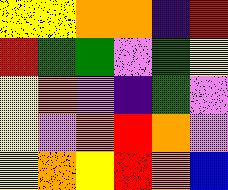[["yellow", "yellow", "orange", "orange", "indigo", "red"], ["red", "green", "green", "violet", "green", "yellow"], ["yellow", "orange", "violet", "indigo", "green", "violet"], ["yellow", "violet", "orange", "red", "orange", "violet"], ["yellow", "orange", "yellow", "red", "orange", "blue"]]